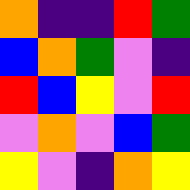[["orange", "indigo", "indigo", "red", "green"], ["blue", "orange", "green", "violet", "indigo"], ["red", "blue", "yellow", "violet", "red"], ["violet", "orange", "violet", "blue", "green"], ["yellow", "violet", "indigo", "orange", "yellow"]]